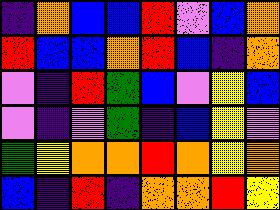[["indigo", "orange", "blue", "blue", "red", "violet", "blue", "orange"], ["red", "blue", "blue", "orange", "red", "blue", "indigo", "orange"], ["violet", "indigo", "red", "green", "blue", "violet", "yellow", "blue"], ["violet", "indigo", "violet", "green", "indigo", "blue", "yellow", "violet"], ["green", "yellow", "orange", "orange", "red", "orange", "yellow", "orange"], ["blue", "indigo", "red", "indigo", "orange", "orange", "red", "yellow"]]